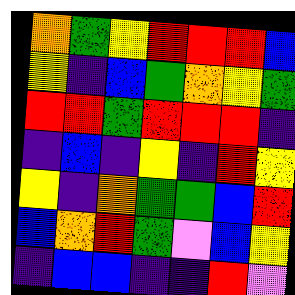[["orange", "green", "yellow", "red", "red", "red", "blue"], ["yellow", "indigo", "blue", "green", "orange", "yellow", "green"], ["red", "red", "green", "red", "red", "red", "indigo"], ["indigo", "blue", "indigo", "yellow", "indigo", "red", "yellow"], ["yellow", "indigo", "orange", "green", "green", "blue", "red"], ["blue", "orange", "red", "green", "violet", "blue", "yellow"], ["indigo", "blue", "blue", "indigo", "indigo", "red", "violet"]]